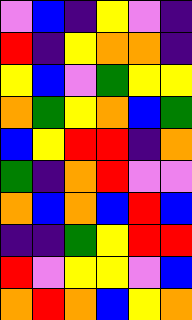[["violet", "blue", "indigo", "yellow", "violet", "indigo"], ["red", "indigo", "yellow", "orange", "orange", "indigo"], ["yellow", "blue", "violet", "green", "yellow", "yellow"], ["orange", "green", "yellow", "orange", "blue", "green"], ["blue", "yellow", "red", "red", "indigo", "orange"], ["green", "indigo", "orange", "red", "violet", "violet"], ["orange", "blue", "orange", "blue", "red", "blue"], ["indigo", "indigo", "green", "yellow", "red", "red"], ["red", "violet", "yellow", "yellow", "violet", "blue"], ["orange", "red", "orange", "blue", "yellow", "orange"]]